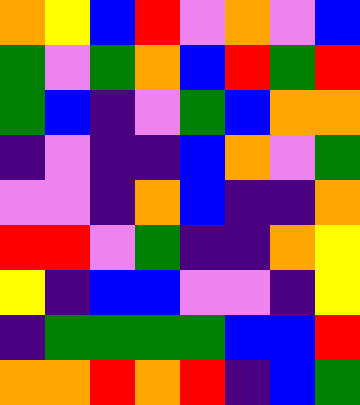[["orange", "yellow", "blue", "red", "violet", "orange", "violet", "blue"], ["green", "violet", "green", "orange", "blue", "red", "green", "red"], ["green", "blue", "indigo", "violet", "green", "blue", "orange", "orange"], ["indigo", "violet", "indigo", "indigo", "blue", "orange", "violet", "green"], ["violet", "violet", "indigo", "orange", "blue", "indigo", "indigo", "orange"], ["red", "red", "violet", "green", "indigo", "indigo", "orange", "yellow"], ["yellow", "indigo", "blue", "blue", "violet", "violet", "indigo", "yellow"], ["indigo", "green", "green", "green", "green", "blue", "blue", "red"], ["orange", "orange", "red", "orange", "red", "indigo", "blue", "green"]]